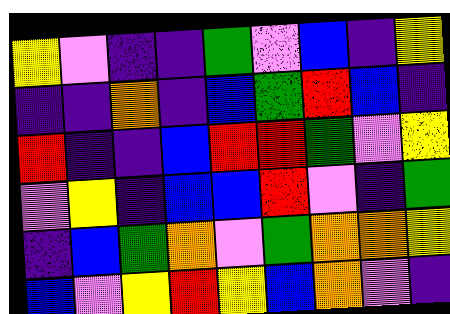[["yellow", "violet", "indigo", "indigo", "green", "violet", "blue", "indigo", "yellow"], ["indigo", "indigo", "orange", "indigo", "blue", "green", "red", "blue", "indigo"], ["red", "indigo", "indigo", "blue", "red", "red", "green", "violet", "yellow"], ["violet", "yellow", "indigo", "blue", "blue", "red", "violet", "indigo", "green"], ["indigo", "blue", "green", "orange", "violet", "green", "orange", "orange", "yellow"], ["blue", "violet", "yellow", "red", "yellow", "blue", "orange", "violet", "indigo"]]